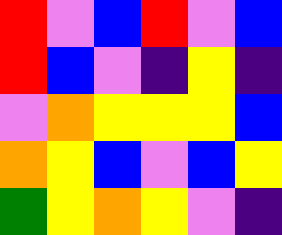[["red", "violet", "blue", "red", "violet", "blue"], ["red", "blue", "violet", "indigo", "yellow", "indigo"], ["violet", "orange", "yellow", "yellow", "yellow", "blue"], ["orange", "yellow", "blue", "violet", "blue", "yellow"], ["green", "yellow", "orange", "yellow", "violet", "indigo"]]